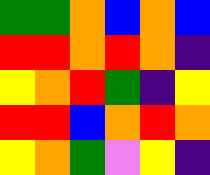[["green", "green", "orange", "blue", "orange", "blue"], ["red", "red", "orange", "red", "orange", "indigo"], ["yellow", "orange", "red", "green", "indigo", "yellow"], ["red", "red", "blue", "orange", "red", "orange"], ["yellow", "orange", "green", "violet", "yellow", "indigo"]]